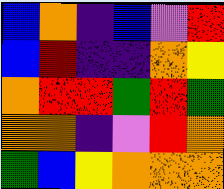[["blue", "orange", "indigo", "blue", "violet", "red"], ["blue", "red", "indigo", "indigo", "orange", "yellow"], ["orange", "red", "red", "green", "red", "green"], ["orange", "orange", "indigo", "violet", "red", "orange"], ["green", "blue", "yellow", "orange", "orange", "orange"]]